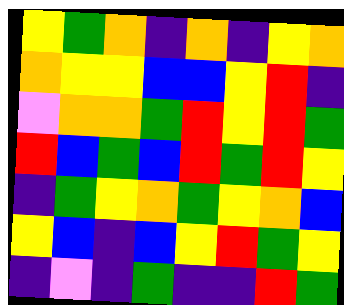[["yellow", "green", "orange", "indigo", "orange", "indigo", "yellow", "orange"], ["orange", "yellow", "yellow", "blue", "blue", "yellow", "red", "indigo"], ["violet", "orange", "orange", "green", "red", "yellow", "red", "green"], ["red", "blue", "green", "blue", "red", "green", "red", "yellow"], ["indigo", "green", "yellow", "orange", "green", "yellow", "orange", "blue"], ["yellow", "blue", "indigo", "blue", "yellow", "red", "green", "yellow"], ["indigo", "violet", "indigo", "green", "indigo", "indigo", "red", "green"]]